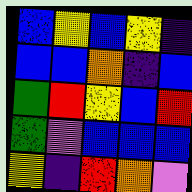[["blue", "yellow", "blue", "yellow", "indigo"], ["blue", "blue", "orange", "indigo", "blue"], ["green", "red", "yellow", "blue", "red"], ["green", "violet", "blue", "blue", "blue"], ["yellow", "indigo", "red", "orange", "violet"]]